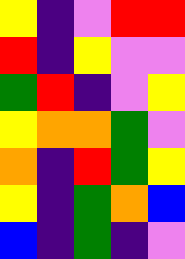[["yellow", "indigo", "violet", "red", "red"], ["red", "indigo", "yellow", "violet", "violet"], ["green", "red", "indigo", "violet", "yellow"], ["yellow", "orange", "orange", "green", "violet"], ["orange", "indigo", "red", "green", "yellow"], ["yellow", "indigo", "green", "orange", "blue"], ["blue", "indigo", "green", "indigo", "violet"]]